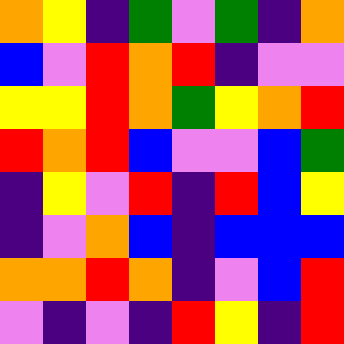[["orange", "yellow", "indigo", "green", "violet", "green", "indigo", "orange"], ["blue", "violet", "red", "orange", "red", "indigo", "violet", "violet"], ["yellow", "yellow", "red", "orange", "green", "yellow", "orange", "red"], ["red", "orange", "red", "blue", "violet", "violet", "blue", "green"], ["indigo", "yellow", "violet", "red", "indigo", "red", "blue", "yellow"], ["indigo", "violet", "orange", "blue", "indigo", "blue", "blue", "blue"], ["orange", "orange", "red", "orange", "indigo", "violet", "blue", "red"], ["violet", "indigo", "violet", "indigo", "red", "yellow", "indigo", "red"]]